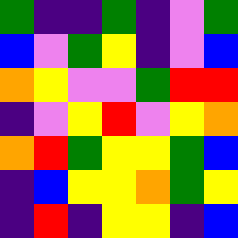[["green", "indigo", "indigo", "green", "indigo", "violet", "green"], ["blue", "violet", "green", "yellow", "indigo", "violet", "blue"], ["orange", "yellow", "violet", "violet", "green", "red", "red"], ["indigo", "violet", "yellow", "red", "violet", "yellow", "orange"], ["orange", "red", "green", "yellow", "yellow", "green", "blue"], ["indigo", "blue", "yellow", "yellow", "orange", "green", "yellow"], ["indigo", "red", "indigo", "yellow", "yellow", "indigo", "blue"]]